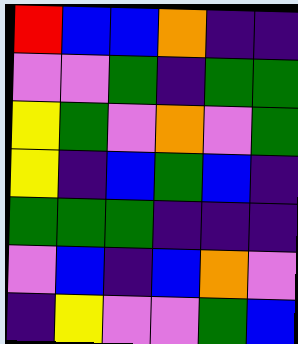[["red", "blue", "blue", "orange", "indigo", "indigo"], ["violet", "violet", "green", "indigo", "green", "green"], ["yellow", "green", "violet", "orange", "violet", "green"], ["yellow", "indigo", "blue", "green", "blue", "indigo"], ["green", "green", "green", "indigo", "indigo", "indigo"], ["violet", "blue", "indigo", "blue", "orange", "violet"], ["indigo", "yellow", "violet", "violet", "green", "blue"]]